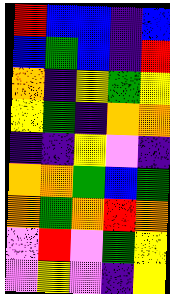[["red", "blue", "blue", "indigo", "blue"], ["blue", "green", "blue", "indigo", "red"], ["orange", "indigo", "yellow", "green", "yellow"], ["yellow", "green", "indigo", "orange", "orange"], ["indigo", "indigo", "yellow", "violet", "indigo"], ["orange", "orange", "green", "blue", "green"], ["orange", "green", "orange", "red", "orange"], ["violet", "red", "violet", "green", "yellow"], ["violet", "yellow", "violet", "indigo", "yellow"]]